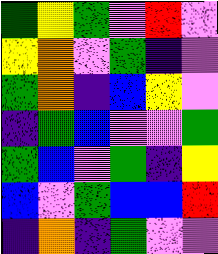[["green", "yellow", "green", "violet", "red", "violet"], ["yellow", "orange", "violet", "green", "indigo", "violet"], ["green", "orange", "indigo", "blue", "yellow", "violet"], ["indigo", "green", "blue", "violet", "violet", "green"], ["green", "blue", "violet", "green", "indigo", "yellow"], ["blue", "violet", "green", "blue", "blue", "red"], ["indigo", "orange", "indigo", "green", "violet", "violet"]]